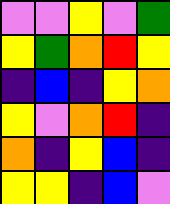[["violet", "violet", "yellow", "violet", "green"], ["yellow", "green", "orange", "red", "yellow"], ["indigo", "blue", "indigo", "yellow", "orange"], ["yellow", "violet", "orange", "red", "indigo"], ["orange", "indigo", "yellow", "blue", "indigo"], ["yellow", "yellow", "indigo", "blue", "violet"]]